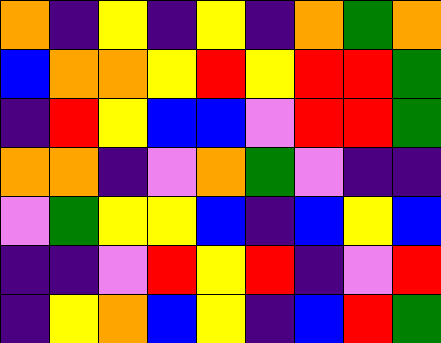[["orange", "indigo", "yellow", "indigo", "yellow", "indigo", "orange", "green", "orange"], ["blue", "orange", "orange", "yellow", "red", "yellow", "red", "red", "green"], ["indigo", "red", "yellow", "blue", "blue", "violet", "red", "red", "green"], ["orange", "orange", "indigo", "violet", "orange", "green", "violet", "indigo", "indigo"], ["violet", "green", "yellow", "yellow", "blue", "indigo", "blue", "yellow", "blue"], ["indigo", "indigo", "violet", "red", "yellow", "red", "indigo", "violet", "red"], ["indigo", "yellow", "orange", "blue", "yellow", "indigo", "blue", "red", "green"]]